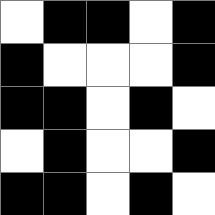[["white", "black", "black", "white", "black"], ["black", "white", "white", "white", "black"], ["black", "black", "white", "black", "white"], ["white", "black", "white", "white", "black"], ["black", "black", "white", "black", "white"]]